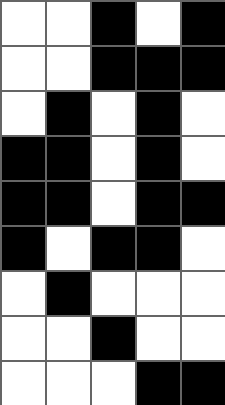[["white", "white", "black", "white", "black"], ["white", "white", "black", "black", "black"], ["white", "black", "white", "black", "white"], ["black", "black", "white", "black", "white"], ["black", "black", "white", "black", "black"], ["black", "white", "black", "black", "white"], ["white", "black", "white", "white", "white"], ["white", "white", "black", "white", "white"], ["white", "white", "white", "black", "black"]]